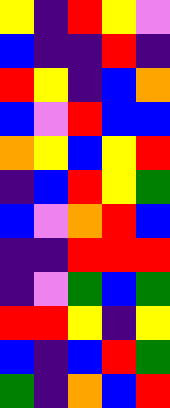[["yellow", "indigo", "red", "yellow", "violet"], ["blue", "indigo", "indigo", "red", "indigo"], ["red", "yellow", "indigo", "blue", "orange"], ["blue", "violet", "red", "blue", "blue"], ["orange", "yellow", "blue", "yellow", "red"], ["indigo", "blue", "red", "yellow", "green"], ["blue", "violet", "orange", "red", "blue"], ["indigo", "indigo", "red", "red", "red"], ["indigo", "violet", "green", "blue", "green"], ["red", "red", "yellow", "indigo", "yellow"], ["blue", "indigo", "blue", "red", "green"], ["green", "indigo", "orange", "blue", "red"]]